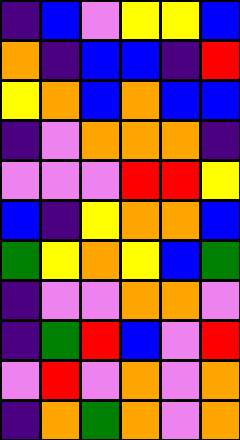[["indigo", "blue", "violet", "yellow", "yellow", "blue"], ["orange", "indigo", "blue", "blue", "indigo", "red"], ["yellow", "orange", "blue", "orange", "blue", "blue"], ["indigo", "violet", "orange", "orange", "orange", "indigo"], ["violet", "violet", "violet", "red", "red", "yellow"], ["blue", "indigo", "yellow", "orange", "orange", "blue"], ["green", "yellow", "orange", "yellow", "blue", "green"], ["indigo", "violet", "violet", "orange", "orange", "violet"], ["indigo", "green", "red", "blue", "violet", "red"], ["violet", "red", "violet", "orange", "violet", "orange"], ["indigo", "orange", "green", "orange", "violet", "orange"]]